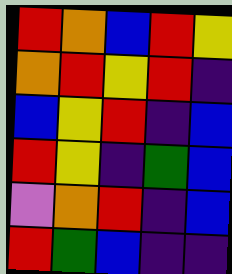[["red", "orange", "blue", "red", "yellow"], ["orange", "red", "yellow", "red", "indigo"], ["blue", "yellow", "red", "indigo", "blue"], ["red", "yellow", "indigo", "green", "blue"], ["violet", "orange", "red", "indigo", "blue"], ["red", "green", "blue", "indigo", "indigo"]]